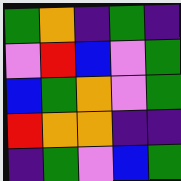[["green", "orange", "indigo", "green", "indigo"], ["violet", "red", "blue", "violet", "green"], ["blue", "green", "orange", "violet", "green"], ["red", "orange", "orange", "indigo", "indigo"], ["indigo", "green", "violet", "blue", "green"]]